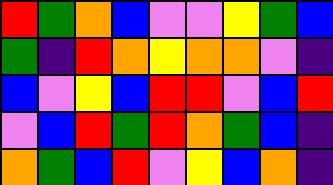[["red", "green", "orange", "blue", "violet", "violet", "yellow", "green", "blue"], ["green", "indigo", "red", "orange", "yellow", "orange", "orange", "violet", "indigo"], ["blue", "violet", "yellow", "blue", "red", "red", "violet", "blue", "red"], ["violet", "blue", "red", "green", "red", "orange", "green", "blue", "indigo"], ["orange", "green", "blue", "red", "violet", "yellow", "blue", "orange", "indigo"]]